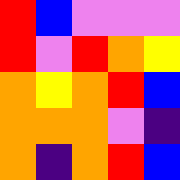[["red", "blue", "violet", "violet", "violet"], ["red", "violet", "red", "orange", "yellow"], ["orange", "yellow", "orange", "red", "blue"], ["orange", "orange", "orange", "violet", "indigo"], ["orange", "indigo", "orange", "red", "blue"]]